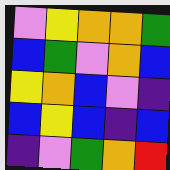[["violet", "yellow", "orange", "orange", "green"], ["blue", "green", "violet", "orange", "blue"], ["yellow", "orange", "blue", "violet", "indigo"], ["blue", "yellow", "blue", "indigo", "blue"], ["indigo", "violet", "green", "orange", "red"]]